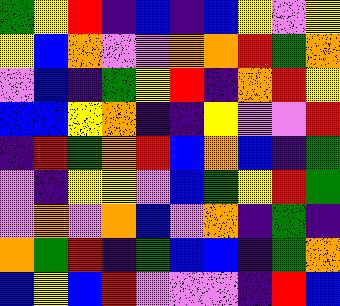[["green", "yellow", "red", "indigo", "blue", "indigo", "blue", "yellow", "violet", "yellow"], ["yellow", "blue", "orange", "violet", "violet", "orange", "orange", "red", "green", "orange"], ["violet", "blue", "indigo", "green", "yellow", "red", "indigo", "orange", "red", "yellow"], ["blue", "blue", "yellow", "orange", "indigo", "indigo", "yellow", "violet", "violet", "red"], ["indigo", "red", "green", "orange", "red", "blue", "orange", "blue", "indigo", "green"], ["violet", "indigo", "yellow", "yellow", "violet", "blue", "green", "yellow", "red", "green"], ["violet", "orange", "violet", "orange", "blue", "violet", "orange", "indigo", "green", "indigo"], ["orange", "green", "red", "indigo", "green", "blue", "blue", "indigo", "green", "orange"], ["blue", "yellow", "blue", "red", "violet", "violet", "violet", "indigo", "red", "blue"]]